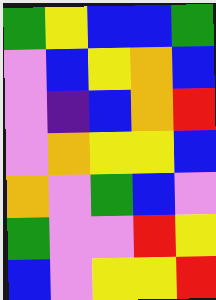[["green", "yellow", "blue", "blue", "green"], ["violet", "blue", "yellow", "orange", "blue"], ["violet", "indigo", "blue", "orange", "red"], ["violet", "orange", "yellow", "yellow", "blue"], ["orange", "violet", "green", "blue", "violet"], ["green", "violet", "violet", "red", "yellow"], ["blue", "violet", "yellow", "yellow", "red"]]